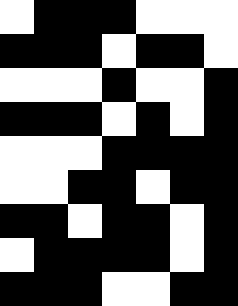[["white", "black", "black", "black", "white", "white", "white"], ["black", "black", "black", "white", "black", "black", "white"], ["white", "white", "white", "black", "white", "white", "black"], ["black", "black", "black", "white", "black", "white", "black"], ["white", "white", "white", "black", "black", "black", "black"], ["white", "white", "black", "black", "white", "black", "black"], ["black", "black", "white", "black", "black", "white", "black"], ["white", "black", "black", "black", "black", "white", "black"], ["black", "black", "black", "white", "white", "black", "black"]]